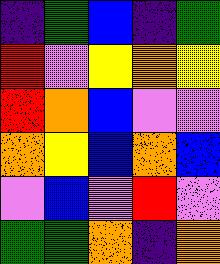[["indigo", "green", "blue", "indigo", "green"], ["red", "violet", "yellow", "orange", "yellow"], ["red", "orange", "blue", "violet", "violet"], ["orange", "yellow", "blue", "orange", "blue"], ["violet", "blue", "violet", "red", "violet"], ["green", "green", "orange", "indigo", "orange"]]